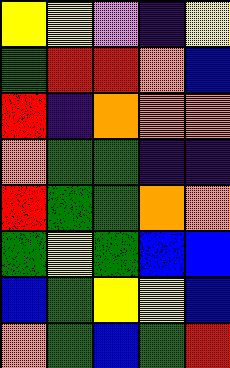[["yellow", "yellow", "violet", "indigo", "yellow"], ["green", "red", "red", "orange", "blue"], ["red", "indigo", "orange", "orange", "orange"], ["orange", "green", "green", "indigo", "indigo"], ["red", "green", "green", "orange", "orange"], ["green", "yellow", "green", "blue", "blue"], ["blue", "green", "yellow", "yellow", "blue"], ["orange", "green", "blue", "green", "red"]]